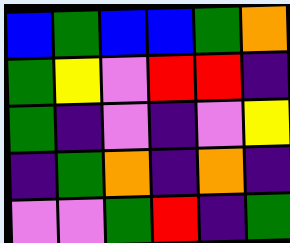[["blue", "green", "blue", "blue", "green", "orange"], ["green", "yellow", "violet", "red", "red", "indigo"], ["green", "indigo", "violet", "indigo", "violet", "yellow"], ["indigo", "green", "orange", "indigo", "orange", "indigo"], ["violet", "violet", "green", "red", "indigo", "green"]]